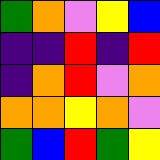[["green", "orange", "violet", "yellow", "blue"], ["indigo", "indigo", "red", "indigo", "red"], ["indigo", "orange", "red", "violet", "orange"], ["orange", "orange", "yellow", "orange", "violet"], ["green", "blue", "red", "green", "yellow"]]